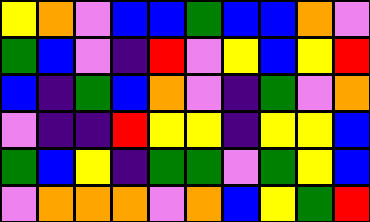[["yellow", "orange", "violet", "blue", "blue", "green", "blue", "blue", "orange", "violet"], ["green", "blue", "violet", "indigo", "red", "violet", "yellow", "blue", "yellow", "red"], ["blue", "indigo", "green", "blue", "orange", "violet", "indigo", "green", "violet", "orange"], ["violet", "indigo", "indigo", "red", "yellow", "yellow", "indigo", "yellow", "yellow", "blue"], ["green", "blue", "yellow", "indigo", "green", "green", "violet", "green", "yellow", "blue"], ["violet", "orange", "orange", "orange", "violet", "orange", "blue", "yellow", "green", "red"]]